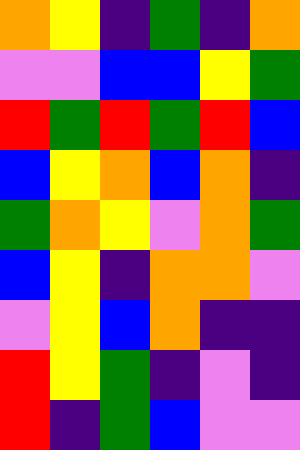[["orange", "yellow", "indigo", "green", "indigo", "orange"], ["violet", "violet", "blue", "blue", "yellow", "green"], ["red", "green", "red", "green", "red", "blue"], ["blue", "yellow", "orange", "blue", "orange", "indigo"], ["green", "orange", "yellow", "violet", "orange", "green"], ["blue", "yellow", "indigo", "orange", "orange", "violet"], ["violet", "yellow", "blue", "orange", "indigo", "indigo"], ["red", "yellow", "green", "indigo", "violet", "indigo"], ["red", "indigo", "green", "blue", "violet", "violet"]]